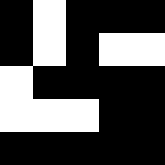[["black", "white", "black", "black", "black"], ["black", "white", "black", "white", "white"], ["white", "black", "black", "black", "black"], ["white", "white", "white", "black", "black"], ["black", "black", "black", "black", "black"]]